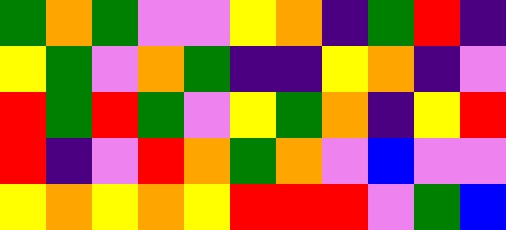[["green", "orange", "green", "violet", "violet", "yellow", "orange", "indigo", "green", "red", "indigo"], ["yellow", "green", "violet", "orange", "green", "indigo", "indigo", "yellow", "orange", "indigo", "violet"], ["red", "green", "red", "green", "violet", "yellow", "green", "orange", "indigo", "yellow", "red"], ["red", "indigo", "violet", "red", "orange", "green", "orange", "violet", "blue", "violet", "violet"], ["yellow", "orange", "yellow", "orange", "yellow", "red", "red", "red", "violet", "green", "blue"]]